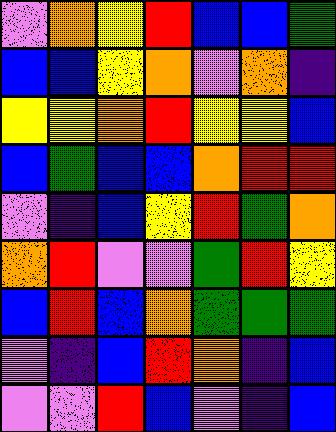[["violet", "orange", "yellow", "red", "blue", "blue", "green"], ["blue", "blue", "yellow", "orange", "violet", "orange", "indigo"], ["yellow", "yellow", "orange", "red", "yellow", "yellow", "blue"], ["blue", "green", "blue", "blue", "orange", "red", "red"], ["violet", "indigo", "blue", "yellow", "red", "green", "orange"], ["orange", "red", "violet", "violet", "green", "red", "yellow"], ["blue", "red", "blue", "orange", "green", "green", "green"], ["violet", "indigo", "blue", "red", "orange", "indigo", "blue"], ["violet", "violet", "red", "blue", "violet", "indigo", "blue"]]